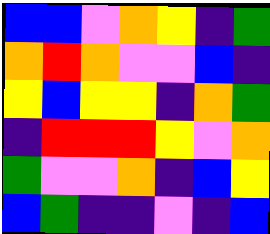[["blue", "blue", "violet", "orange", "yellow", "indigo", "green"], ["orange", "red", "orange", "violet", "violet", "blue", "indigo"], ["yellow", "blue", "yellow", "yellow", "indigo", "orange", "green"], ["indigo", "red", "red", "red", "yellow", "violet", "orange"], ["green", "violet", "violet", "orange", "indigo", "blue", "yellow"], ["blue", "green", "indigo", "indigo", "violet", "indigo", "blue"]]